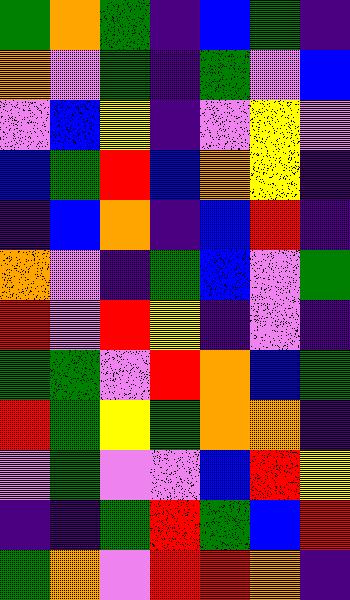[["green", "orange", "green", "indigo", "blue", "green", "indigo"], ["orange", "violet", "green", "indigo", "green", "violet", "blue"], ["violet", "blue", "yellow", "indigo", "violet", "yellow", "violet"], ["blue", "green", "red", "blue", "orange", "yellow", "indigo"], ["indigo", "blue", "orange", "indigo", "blue", "red", "indigo"], ["orange", "violet", "indigo", "green", "blue", "violet", "green"], ["red", "violet", "red", "yellow", "indigo", "violet", "indigo"], ["green", "green", "violet", "red", "orange", "blue", "green"], ["red", "green", "yellow", "green", "orange", "orange", "indigo"], ["violet", "green", "violet", "violet", "blue", "red", "yellow"], ["indigo", "indigo", "green", "red", "green", "blue", "red"], ["green", "orange", "violet", "red", "red", "orange", "indigo"]]